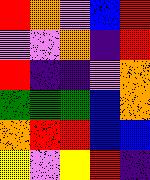[["red", "orange", "violet", "blue", "red"], ["violet", "violet", "orange", "indigo", "red"], ["red", "indigo", "indigo", "violet", "orange"], ["green", "green", "green", "blue", "orange"], ["orange", "red", "red", "blue", "blue"], ["yellow", "violet", "yellow", "red", "indigo"]]